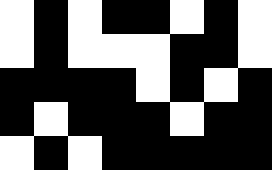[["white", "black", "white", "black", "black", "white", "black", "white"], ["white", "black", "white", "white", "white", "black", "black", "white"], ["black", "black", "black", "black", "white", "black", "white", "black"], ["black", "white", "black", "black", "black", "white", "black", "black"], ["white", "black", "white", "black", "black", "black", "black", "black"]]